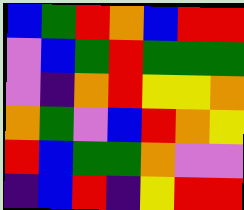[["blue", "green", "red", "orange", "blue", "red", "red"], ["violet", "blue", "green", "red", "green", "green", "green"], ["violet", "indigo", "orange", "red", "yellow", "yellow", "orange"], ["orange", "green", "violet", "blue", "red", "orange", "yellow"], ["red", "blue", "green", "green", "orange", "violet", "violet"], ["indigo", "blue", "red", "indigo", "yellow", "red", "red"]]